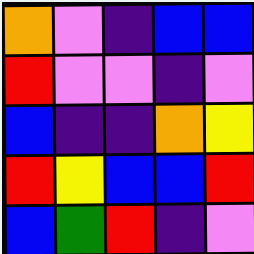[["orange", "violet", "indigo", "blue", "blue"], ["red", "violet", "violet", "indigo", "violet"], ["blue", "indigo", "indigo", "orange", "yellow"], ["red", "yellow", "blue", "blue", "red"], ["blue", "green", "red", "indigo", "violet"]]